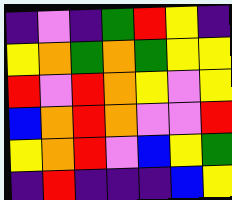[["indigo", "violet", "indigo", "green", "red", "yellow", "indigo"], ["yellow", "orange", "green", "orange", "green", "yellow", "yellow"], ["red", "violet", "red", "orange", "yellow", "violet", "yellow"], ["blue", "orange", "red", "orange", "violet", "violet", "red"], ["yellow", "orange", "red", "violet", "blue", "yellow", "green"], ["indigo", "red", "indigo", "indigo", "indigo", "blue", "yellow"]]